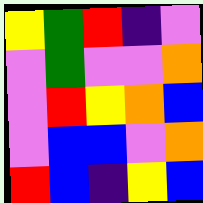[["yellow", "green", "red", "indigo", "violet"], ["violet", "green", "violet", "violet", "orange"], ["violet", "red", "yellow", "orange", "blue"], ["violet", "blue", "blue", "violet", "orange"], ["red", "blue", "indigo", "yellow", "blue"]]